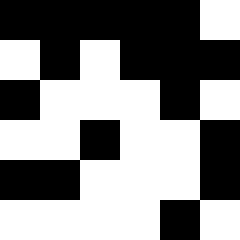[["black", "black", "black", "black", "black", "white"], ["white", "black", "white", "black", "black", "black"], ["black", "white", "white", "white", "black", "white"], ["white", "white", "black", "white", "white", "black"], ["black", "black", "white", "white", "white", "black"], ["white", "white", "white", "white", "black", "white"]]